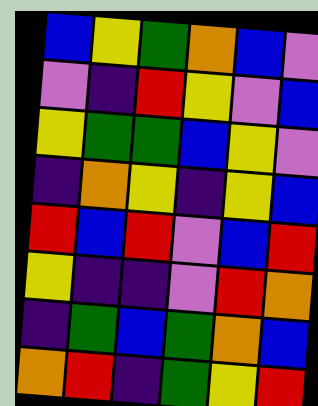[["blue", "yellow", "green", "orange", "blue", "violet"], ["violet", "indigo", "red", "yellow", "violet", "blue"], ["yellow", "green", "green", "blue", "yellow", "violet"], ["indigo", "orange", "yellow", "indigo", "yellow", "blue"], ["red", "blue", "red", "violet", "blue", "red"], ["yellow", "indigo", "indigo", "violet", "red", "orange"], ["indigo", "green", "blue", "green", "orange", "blue"], ["orange", "red", "indigo", "green", "yellow", "red"]]